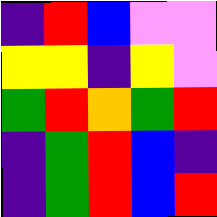[["indigo", "red", "blue", "violet", "violet"], ["yellow", "yellow", "indigo", "yellow", "violet"], ["green", "red", "orange", "green", "red"], ["indigo", "green", "red", "blue", "indigo"], ["indigo", "green", "red", "blue", "red"]]